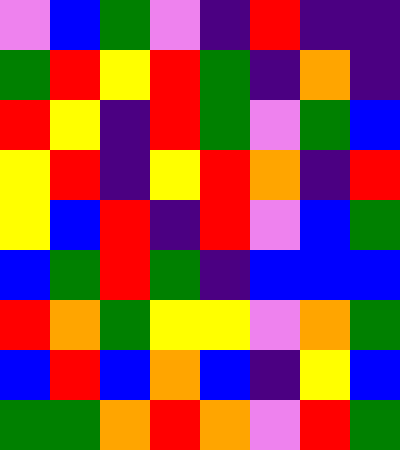[["violet", "blue", "green", "violet", "indigo", "red", "indigo", "indigo"], ["green", "red", "yellow", "red", "green", "indigo", "orange", "indigo"], ["red", "yellow", "indigo", "red", "green", "violet", "green", "blue"], ["yellow", "red", "indigo", "yellow", "red", "orange", "indigo", "red"], ["yellow", "blue", "red", "indigo", "red", "violet", "blue", "green"], ["blue", "green", "red", "green", "indigo", "blue", "blue", "blue"], ["red", "orange", "green", "yellow", "yellow", "violet", "orange", "green"], ["blue", "red", "blue", "orange", "blue", "indigo", "yellow", "blue"], ["green", "green", "orange", "red", "orange", "violet", "red", "green"]]